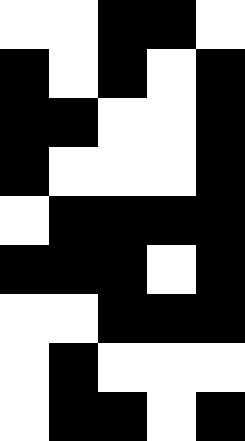[["white", "white", "black", "black", "white"], ["black", "white", "black", "white", "black"], ["black", "black", "white", "white", "black"], ["black", "white", "white", "white", "black"], ["white", "black", "black", "black", "black"], ["black", "black", "black", "white", "black"], ["white", "white", "black", "black", "black"], ["white", "black", "white", "white", "white"], ["white", "black", "black", "white", "black"]]